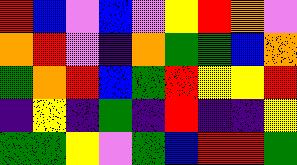[["red", "blue", "violet", "blue", "violet", "yellow", "red", "orange", "violet"], ["orange", "red", "violet", "indigo", "orange", "green", "green", "blue", "orange"], ["green", "orange", "red", "blue", "green", "red", "yellow", "yellow", "red"], ["indigo", "yellow", "indigo", "green", "indigo", "red", "indigo", "indigo", "yellow"], ["green", "green", "yellow", "violet", "green", "blue", "red", "red", "green"]]